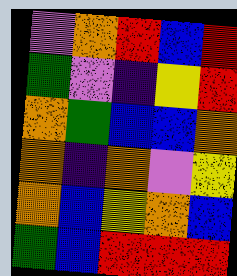[["violet", "orange", "red", "blue", "red"], ["green", "violet", "indigo", "yellow", "red"], ["orange", "green", "blue", "blue", "orange"], ["orange", "indigo", "orange", "violet", "yellow"], ["orange", "blue", "yellow", "orange", "blue"], ["green", "blue", "red", "red", "red"]]